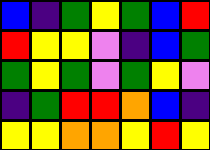[["blue", "indigo", "green", "yellow", "green", "blue", "red"], ["red", "yellow", "yellow", "violet", "indigo", "blue", "green"], ["green", "yellow", "green", "violet", "green", "yellow", "violet"], ["indigo", "green", "red", "red", "orange", "blue", "indigo"], ["yellow", "yellow", "orange", "orange", "yellow", "red", "yellow"]]